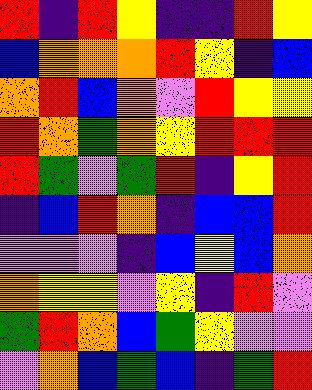[["red", "indigo", "red", "yellow", "indigo", "indigo", "red", "yellow"], ["blue", "orange", "orange", "orange", "red", "yellow", "indigo", "blue"], ["orange", "red", "blue", "orange", "violet", "red", "yellow", "yellow"], ["red", "orange", "green", "orange", "yellow", "red", "red", "red"], ["red", "green", "violet", "green", "red", "indigo", "yellow", "red"], ["indigo", "blue", "red", "orange", "indigo", "blue", "blue", "red"], ["violet", "violet", "violet", "indigo", "blue", "yellow", "blue", "orange"], ["orange", "yellow", "yellow", "violet", "yellow", "indigo", "red", "violet"], ["green", "red", "orange", "blue", "green", "yellow", "violet", "violet"], ["violet", "orange", "blue", "green", "blue", "indigo", "green", "red"]]